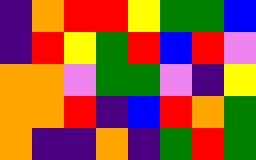[["indigo", "orange", "red", "red", "yellow", "green", "green", "blue"], ["indigo", "red", "yellow", "green", "red", "blue", "red", "violet"], ["orange", "orange", "violet", "green", "green", "violet", "indigo", "yellow"], ["orange", "orange", "red", "indigo", "blue", "red", "orange", "green"], ["orange", "indigo", "indigo", "orange", "indigo", "green", "red", "green"]]